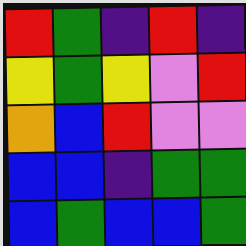[["red", "green", "indigo", "red", "indigo"], ["yellow", "green", "yellow", "violet", "red"], ["orange", "blue", "red", "violet", "violet"], ["blue", "blue", "indigo", "green", "green"], ["blue", "green", "blue", "blue", "green"]]